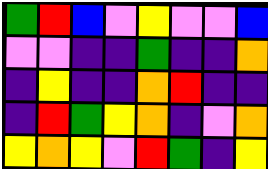[["green", "red", "blue", "violet", "yellow", "violet", "violet", "blue"], ["violet", "violet", "indigo", "indigo", "green", "indigo", "indigo", "orange"], ["indigo", "yellow", "indigo", "indigo", "orange", "red", "indigo", "indigo"], ["indigo", "red", "green", "yellow", "orange", "indigo", "violet", "orange"], ["yellow", "orange", "yellow", "violet", "red", "green", "indigo", "yellow"]]